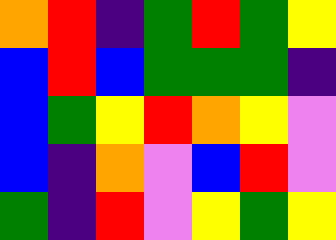[["orange", "red", "indigo", "green", "red", "green", "yellow"], ["blue", "red", "blue", "green", "green", "green", "indigo"], ["blue", "green", "yellow", "red", "orange", "yellow", "violet"], ["blue", "indigo", "orange", "violet", "blue", "red", "violet"], ["green", "indigo", "red", "violet", "yellow", "green", "yellow"]]